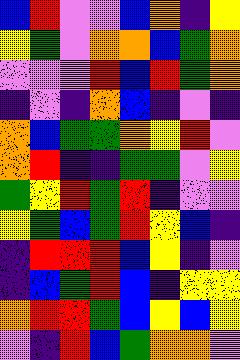[["blue", "red", "violet", "violet", "blue", "orange", "indigo", "yellow"], ["yellow", "green", "violet", "orange", "orange", "blue", "green", "orange"], ["violet", "violet", "violet", "red", "blue", "red", "green", "orange"], ["indigo", "violet", "indigo", "orange", "blue", "indigo", "violet", "indigo"], ["orange", "blue", "green", "green", "orange", "yellow", "red", "violet"], ["orange", "red", "indigo", "indigo", "green", "green", "violet", "yellow"], ["green", "yellow", "red", "green", "red", "indigo", "violet", "violet"], ["yellow", "green", "blue", "green", "red", "yellow", "blue", "indigo"], ["indigo", "red", "red", "red", "blue", "yellow", "indigo", "violet"], ["indigo", "blue", "green", "red", "blue", "indigo", "yellow", "yellow"], ["orange", "red", "red", "green", "blue", "yellow", "blue", "yellow"], ["violet", "indigo", "red", "blue", "green", "orange", "orange", "violet"]]